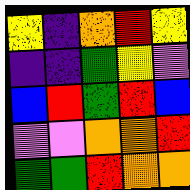[["yellow", "indigo", "orange", "red", "yellow"], ["indigo", "indigo", "green", "yellow", "violet"], ["blue", "red", "green", "red", "blue"], ["violet", "violet", "orange", "orange", "red"], ["green", "green", "red", "orange", "orange"]]